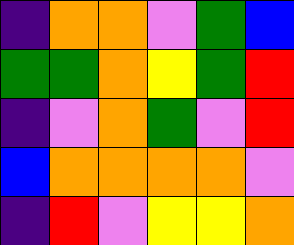[["indigo", "orange", "orange", "violet", "green", "blue"], ["green", "green", "orange", "yellow", "green", "red"], ["indigo", "violet", "orange", "green", "violet", "red"], ["blue", "orange", "orange", "orange", "orange", "violet"], ["indigo", "red", "violet", "yellow", "yellow", "orange"]]